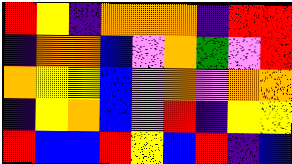[["red", "yellow", "indigo", "orange", "orange", "orange", "indigo", "red", "red"], ["indigo", "orange", "orange", "blue", "violet", "orange", "green", "violet", "red"], ["orange", "yellow", "yellow", "blue", "violet", "orange", "violet", "orange", "orange"], ["indigo", "yellow", "orange", "blue", "violet", "red", "indigo", "yellow", "yellow"], ["red", "blue", "blue", "red", "yellow", "blue", "red", "indigo", "blue"]]